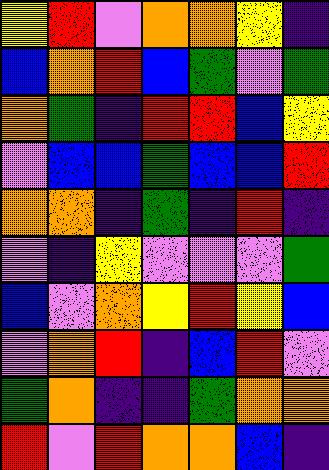[["yellow", "red", "violet", "orange", "orange", "yellow", "indigo"], ["blue", "orange", "red", "blue", "green", "violet", "green"], ["orange", "green", "indigo", "red", "red", "blue", "yellow"], ["violet", "blue", "blue", "green", "blue", "blue", "red"], ["orange", "orange", "indigo", "green", "indigo", "red", "indigo"], ["violet", "indigo", "yellow", "violet", "violet", "violet", "green"], ["blue", "violet", "orange", "yellow", "red", "yellow", "blue"], ["violet", "orange", "red", "indigo", "blue", "red", "violet"], ["green", "orange", "indigo", "indigo", "green", "orange", "orange"], ["red", "violet", "red", "orange", "orange", "blue", "indigo"]]